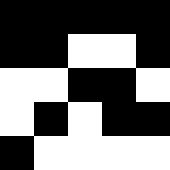[["black", "black", "black", "black", "black"], ["black", "black", "white", "white", "black"], ["white", "white", "black", "black", "white"], ["white", "black", "white", "black", "black"], ["black", "white", "white", "white", "white"]]